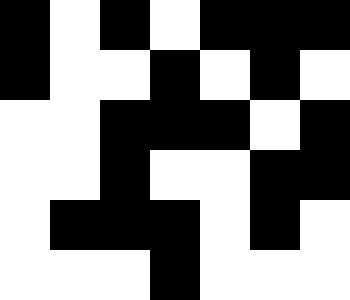[["black", "white", "black", "white", "black", "black", "black"], ["black", "white", "white", "black", "white", "black", "white"], ["white", "white", "black", "black", "black", "white", "black"], ["white", "white", "black", "white", "white", "black", "black"], ["white", "black", "black", "black", "white", "black", "white"], ["white", "white", "white", "black", "white", "white", "white"]]